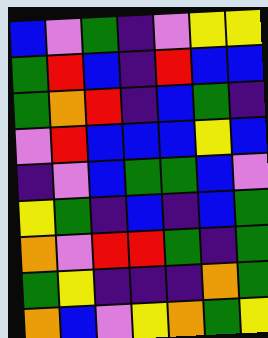[["blue", "violet", "green", "indigo", "violet", "yellow", "yellow"], ["green", "red", "blue", "indigo", "red", "blue", "blue"], ["green", "orange", "red", "indigo", "blue", "green", "indigo"], ["violet", "red", "blue", "blue", "blue", "yellow", "blue"], ["indigo", "violet", "blue", "green", "green", "blue", "violet"], ["yellow", "green", "indigo", "blue", "indigo", "blue", "green"], ["orange", "violet", "red", "red", "green", "indigo", "green"], ["green", "yellow", "indigo", "indigo", "indigo", "orange", "green"], ["orange", "blue", "violet", "yellow", "orange", "green", "yellow"]]